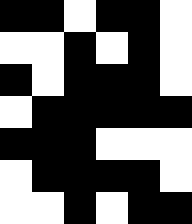[["black", "black", "white", "black", "black", "white"], ["white", "white", "black", "white", "black", "white"], ["black", "white", "black", "black", "black", "white"], ["white", "black", "black", "black", "black", "black"], ["black", "black", "black", "white", "white", "white"], ["white", "black", "black", "black", "black", "white"], ["white", "white", "black", "white", "black", "black"]]